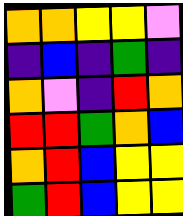[["orange", "orange", "yellow", "yellow", "violet"], ["indigo", "blue", "indigo", "green", "indigo"], ["orange", "violet", "indigo", "red", "orange"], ["red", "red", "green", "orange", "blue"], ["orange", "red", "blue", "yellow", "yellow"], ["green", "red", "blue", "yellow", "yellow"]]